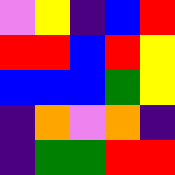[["violet", "yellow", "indigo", "blue", "red"], ["red", "red", "blue", "red", "yellow"], ["blue", "blue", "blue", "green", "yellow"], ["indigo", "orange", "violet", "orange", "indigo"], ["indigo", "green", "green", "red", "red"]]